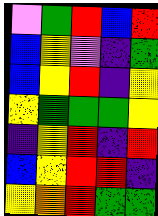[["violet", "green", "red", "blue", "red"], ["blue", "yellow", "violet", "indigo", "green"], ["blue", "yellow", "red", "indigo", "yellow"], ["yellow", "green", "green", "green", "yellow"], ["indigo", "yellow", "red", "indigo", "red"], ["blue", "yellow", "red", "red", "indigo"], ["yellow", "orange", "red", "green", "green"]]